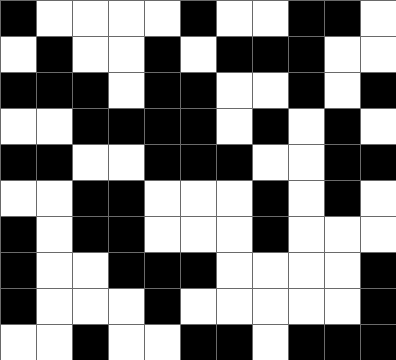[["black", "white", "white", "white", "white", "black", "white", "white", "black", "black", "white"], ["white", "black", "white", "white", "black", "white", "black", "black", "black", "white", "white"], ["black", "black", "black", "white", "black", "black", "white", "white", "black", "white", "black"], ["white", "white", "black", "black", "black", "black", "white", "black", "white", "black", "white"], ["black", "black", "white", "white", "black", "black", "black", "white", "white", "black", "black"], ["white", "white", "black", "black", "white", "white", "white", "black", "white", "black", "white"], ["black", "white", "black", "black", "white", "white", "white", "black", "white", "white", "white"], ["black", "white", "white", "black", "black", "black", "white", "white", "white", "white", "black"], ["black", "white", "white", "white", "black", "white", "white", "white", "white", "white", "black"], ["white", "white", "black", "white", "white", "black", "black", "white", "black", "black", "black"]]